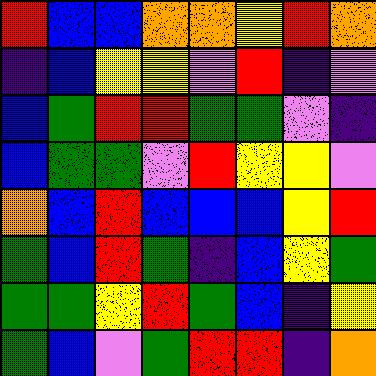[["red", "blue", "blue", "orange", "orange", "yellow", "red", "orange"], ["indigo", "blue", "yellow", "yellow", "violet", "red", "indigo", "violet"], ["blue", "green", "red", "red", "green", "green", "violet", "indigo"], ["blue", "green", "green", "violet", "red", "yellow", "yellow", "violet"], ["orange", "blue", "red", "blue", "blue", "blue", "yellow", "red"], ["green", "blue", "red", "green", "indigo", "blue", "yellow", "green"], ["green", "green", "yellow", "red", "green", "blue", "indigo", "yellow"], ["green", "blue", "violet", "green", "red", "red", "indigo", "orange"]]